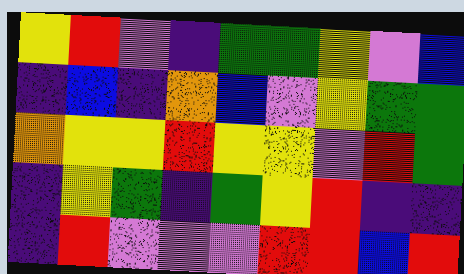[["yellow", "red", "violet", "indigo", "green", "green", "yellow", "violet", "blue"], ["indigo", "blue", "indigo", "orange", "blue", "violet", "yellow", "green", "green"], ["orange", "yellow", "yellow", "red", "yellow", "yellow", "violet", "red", "green"], ["indigo", "yellow", "green", "indigo", "green", "yellow", "red", "indigo", "indigo"], ["indigo", "red", "violet", "violet", "violet", "red", "red", "blue", "red"]]